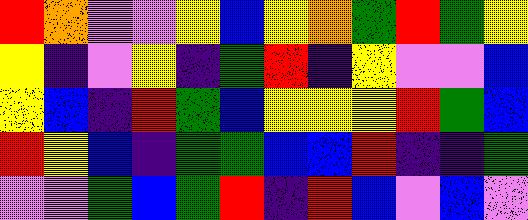[["red", "orange", "violet", "violet", "yellow", "blue", "yellow", "orange", "green", "red", "green", "yellow"], ["yellow", "indigo", "violet", "yellow", "indigo", "green", "red", "indigo", "yellow", "violet", "violet", "blue"], ["yellow", "blue", "indigo", "red", "green", "blue", "yellow", "yellow", "yellow", "red", "green", "blue"], ["red", "yellow", "blue", "indigo", "green", "green", "blue", "blue", "red", "indigo", "indigo", "green"], ["violet", "violet", "green", "blue", "green", "red", "indigo", "red", "blue", "violet", "blue", "violet"]]